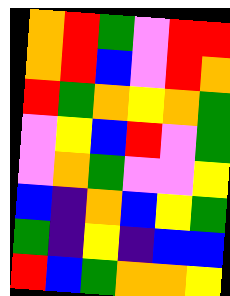[["orange", "red", "green", "violet", "red", "red"], ["orange", "red", "blue", "violet", "red", "orange"], ["red", "green", "orange", "yellow", "orange", "green"], ["violet", "yellow", "blue", "red", "violet", "green"], ["violet", "orange", "green", "violet", "violet", "yellow"], ["blue", "indigo", "orange", "blue", "yellow", "green"], ["green", "indigo", "yellow", "indigo", "blue", "blue"], ["red", "blue", "green", "orange", "orange", "yellow"]]